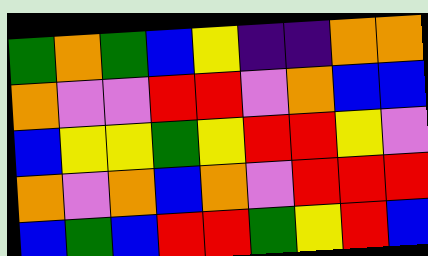[["green", "orange", "green", "blue", "yellow", "indigo", "indigo", "orange", "orange"], ["orange", "violet", "violet", "red", "red", "violet", "orange", "blue", "blue"], ["blue", "yellow", "yellow", "green", "yellow", "red", "red", "yellow", "violet"], ["orange", "violet", "orange", "blue", "orange", "violet", "red", "red", "red"], ["blue", "green", "blue", "red", "red", "green", "yellow", "red", "blue"]]